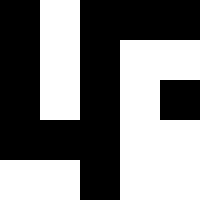[["black", "white", "black", "black", "black"], ["black", "white", "black", "white", "white"], ["black", "white", "black", "white", "black"], ["black", "black", "black", "white", "white"], ["white", "white", "black", "white", "white"]]